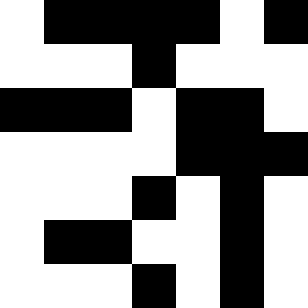[["white", "black", "black", "black", "black", "white", "black"], ["white", "white", "white", "black", "white", "white", "white"], ["black", "black", "black", "white", "black", "black", "white"], ["white", "white", "white", "white", "black", "black", "black"], ["white", "white", "white", "black", "white", "black", "white"], ["white", "black", "black", "white", "white", "black", "white"], ["white", "white", "white", "black", "white", "black", "white"]]